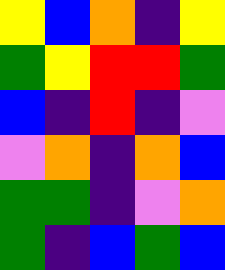[["yellow", "blue", "orange", "indigo", "yellow"], ["green", "yellow", "red", "red", "green"], ["blue", "indigo", "red", "indigo", "violet"], ["violet", "orange", "indigo", "orange", "blue"], ["green", "green", "indigo", "violet", "orange"], ["green", "indigo", "blue", "green", "blue"]]